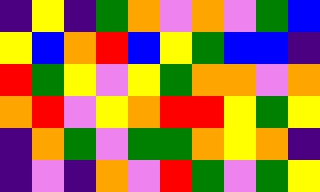[["indigo", "yellow", "indigo", "green", "orange", "violet", "orange", "violet", "green", "blue"], ["yellow", "blue", "orange", "red", "blue", "yellow", "green", "blue", "blue", "indigo"], ["red", "green", "yellow", "violet", "yellow", "green", "orange", "orange", "violet", "orange"], ["orange", "red", "violet", "yellow", "orange", "red", "red", "yellow", "green", "yellow"], ["indigo", "orange", "green", "violet", "green", "green", "orange", "yellow", "orange", "indigo"], ["indigo", "violet", "indigo", "orange", "violet", "red", "green", "violet", "green", "yellow"]]